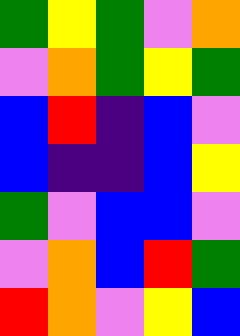[["green", "yellow", "green", "violet", "orange"], ["violet", "orange", "green", "yellow", "green"], ["blue", "red", "indigo", "blue", "violet"], ["blue", "indigo", "indigo", "blue", "yellow"], ["green", "violet", "blue", "blue", "violet"], ["violet", "orange", "blue", "red", "green"], ["red", "orange", "violet", "yellow", "blue"]]